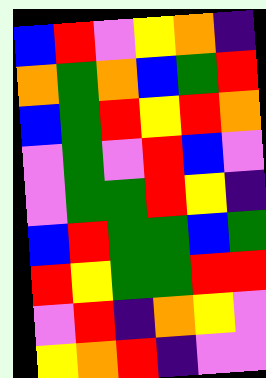[["blue", "red", "violet", "yellow", "orange", "indigo"], ["orange", "green", "orange", "blue", "green", "red"], ["blue", "green", "red", "yellow", "red", "orange"], ["violet", "green", "violet", "red", "blue", "violet"], ["violet", "green", "green", "red", "yellow", "indigo"], ["blue", "red", "green", "green", "blue", "green"], ["red", "yellow", "green", "green", "red", "red"], ["violet", "red", "indigo", "orange", "yellow", "violet"], ["yellow", "orange", "red", "indigo", "violet", "violet"]]